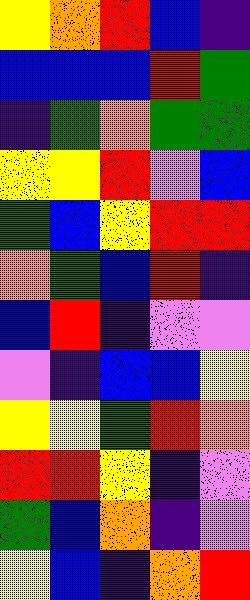[["yellow", "orange", "red", "blue", "indigo"], ["blue", "blue", "blue", "red", "green"], ["indigo", "green", "orange", "green", "green"], ["yellow", "yellow", "red", "violet", "blue"], ["green", "blue", "yellow", "red", "red"], ["orange", "green", "blue", "red", "indigo"], ["blue", "red", "indigo", "violet", "violet"], ["violet", "indigo", "blue", "blue", "yellow"], ["yellow", "yellow", "green", "red", "orange"], ["red", "red", "yellow", "indigo", "violet"], ["green", "blue", "orange", "indigo", "violet"], ["yellow", "blue", "indigo", "orange", "red"]]